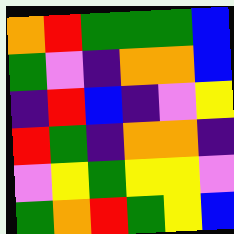[["orange", "red", "green", "green", "green", "blue"], ["green", "violet", "indigo", "orange", "orange", "blue"], ["indigo", "red", "blue", "indigo", "violet", "yellow"], ["red", "green", "indigo", "orange", "orange", "indigo"], ["violet", "yellow", "green", "yellow", "yellow", "violet"], ["green", "orange", "red", "green", "yellow", "blue"]]